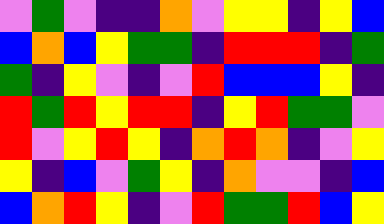[["violet", "green", "violet", "indigo", "indigo", "orange", "violet", "yellow", "yellow", "indigo", "yellow", "blue"], ["blue", "orange", "blue", "yellow", "green", "green", "indigo", "red", "red", "red", "indigo", "green"], ["green", "indigo", "yellow", "violet", "indigo", "violet", "red", "blue", "blue", "blue", "yellow", "indigo"], ["red", "green", "red", "yellow", "red", "red", "indigo", "yellow", "red", "green", "green", "violet"], ["red", "violet", "yellow", "red", "yellow", "indigo", "orange", "red", "orange", "indigo", "violet", "yellow"], ["yellow", "indigo", "blue", "violet", "green", "yellow", "indigo", "orange", "violet", "violet", "indigo", "blue"], ["blue", "orange", "red", "yellow", "indigo", "violet", "red", "green", "green", "red", "blue", "yellow"]]